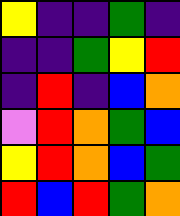[["yellow", "indigo", "indigo", "green", "indigo"], ["indigo", "indigo", "green", "yellow", "red"], ["indigo", "red", "indigo", "blue", "orange"], ["violet", "red", "orange", "green", "blue"], ["yellow", "red", "orange", "blue", "green"], ["red", "blue", "red", "green", "orange"]]